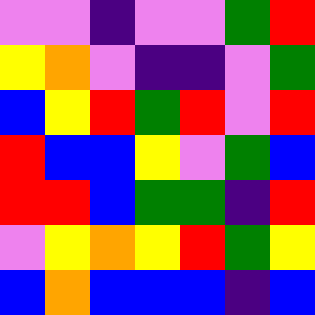[["violet", "violet", "indigo", "violet", "violet", "green", "red"], ["yellow", "orange", "violet", "indigo", "indigo", "violet", "green"], ["blue", "yellow", "red", "green", "red", "violet", "red"], ["red", "blue", "blue", "yellow", "violet", "green", "blue"], ["red", "red", "blue", "green", "green", "indigo", "red"], ["violet", "yellow", "orange", "yellow", "red", "green", "yellow"], ["blue", "orange", "blue", "blue", "blue", "indigo", "blue"]]